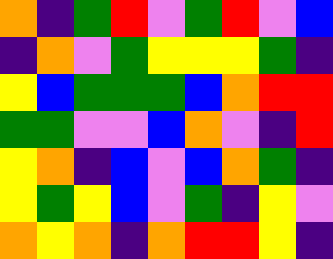[["orange", "indigo", "green", "red", "violet", "green", "red", "violet", "blue"], ["indigo", "orange", "violet", "green", "yellow", "yellow", "yellow", "green", "indigo"], ["yellow", "blue", "green", "green", "green", "blue", "orange", "red", "red"], ["green", "green", "violet", "violet", "blue", "orange", "violet", "indigo", "red"], ["yellow", "orange", "indigo", "blue", "violet", "blue", "orange", "green", "indigo"], ["yellow", "green", "yellow", "blue", "violet", "green", "indigo", "yellow", "violet"], ["orange", "yellow", "orange", "indigo", "orange", "red", "red", "yellow", "indigo"]]